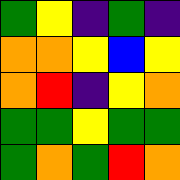[["green", "yellow", "indigo", "green", "indigo"], ["orange", "orange", "yellow", "blue", "yellow"], ["orange", "red", "indigo", "yellow", "orange"], ["green", "green", "yellow", "green", "green"], ["green", "orange", "green", "red", "orange"]]